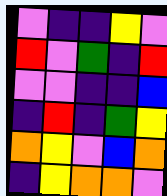[["violet", "indigo", "indigo", "yellow", "violet"], ["red", "violet", "green", "indigo", "red"], ["violet", "violet", "indigo", "indigo", "blue"], ["indigo", "red", "indigo", "green", "yellow"], ["orange", "yellow", "violet", "blue", "orange"], ["indigo", "yellow", "orange", "orange", "violet"]]